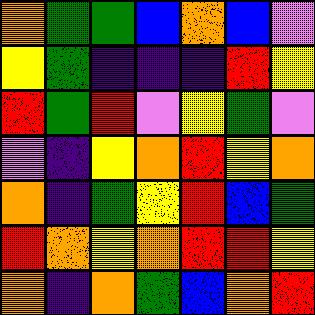[["orange", "green", "green", "blue", "orange", "blue", "violet"], ["yellow", "green", "indigo", "indigo", "indigo", "red", "yellow"], ["red", "green", "red", "violet", "yellow", "green", "violet"], ["violet", "indigo", "yellow", "orange", "red", "yellow", "orange"], ["orange", "indigo", "green", "yellow", "red", "blue", "green"], ["red", "orange", "yellow", "orange", "red", "red", "yellow"], ["orange", "indigo", "orange", "green", "blue", "orange", "red"]]